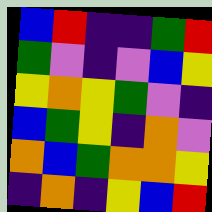[["blue", "red", "indigo", "indigo", "green", "red"], ["green", "violet", "indigo", "violet", "blue", "yellow"], ["yellow", "orange", "yellow", "green", "violet", "indigo"], ["blue", "green", "yellow", "indigo", "orange", "violet"], ["orange", "blue", "green", "orange", "orange", "yellow"], ["indigo", "orange", "indigo", "yellow", "blue", "red"]]